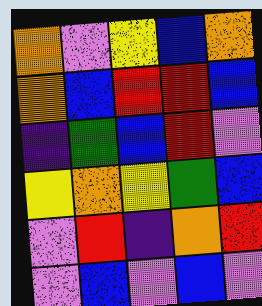[["orange", "violet", "yellow", "blue", "orange"], ["orange", "blue", "red", "red", "blue"], ["indigo", "green", "blue", "red", "violet"], ["yellow", "orange", "yellow", "green", "blue"], ["violet", "red", "indigo", "orange", "red"], ["violet", "blue", "violet", "blue", "violet"]]